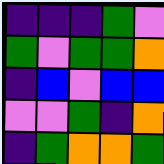[["indigo", "indigo", "indigo", "green", "violet"], ["green", "violet", "green", "green", "orange"], ["indigo", "blue", "violet", "blue", "blue"], ["violet", "violet", "green", "indigo", "orange"], ["indigo", "green", "orange", "orange", "green"]]